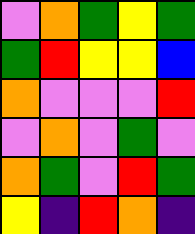[["violet", "orange", "green", "yellow", "green"], ["green", "red", "yellow", "yellow", "blue"], ["orange", "violet", "violet", "violet", "red"], ["violet", "orange", "violet", "green", "violet"], ["orange", "green", "violet", "red", "green"], ["yellow", "indigo", "red", "orange", "indigo"]]